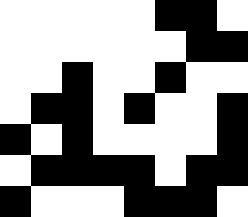[["white", "white", "white", "white", "white", "black", "black", "white"], ["white", "white", "white", "white", "white", "white", "black", "black"], ["white", "white", "black", "white", "white", "black", "white", "white"], ["white", "black", "black", "white", "black", "white", "white", "black"], ["black", "white", "black", "white", "white", "white", "white", "black"], ["white", "black", "black", "black", "black", "white", "black", "black"], ["black", "white", "white", "white", "black", "black", "black", "white"]]